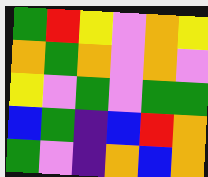[["green", "red", "yellow", "violet", "orange", "yellow"], ["orange", "green", "orange", "violet", "orange", "violet"], ["yellow", "violet", "green", "violet", "green", "green"], ["blue", "green", "indigo", "blue", "red", "orange"], ["green", "violet", "indigo", "orange", "blue", "orange"]]